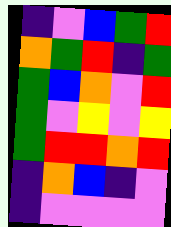[["indigo", "violet", "blue", "green", "red"], ["orange", "green", "red", "indigo", "green"], ["green", "blue", "orange", "violet", "red"], ["green", "violet", "yellow", "violet", "yellow"], ["green", "red", "red", "orange", "red"], ["indigo", "orange", "blue", "indigo", "violet"], ["indigo", "violet", "violet", "violet", "violet"]]